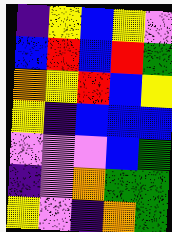[["indigo", "yellow", "blue", "yellow", "violet"], ["blue", "red", "blue", "red", "green"], ["orange", "yellow", "red", "blue", "yellow"], ["yellow", "indigo", "blue", "blue", "blue"], ["violet", "violet", "violet", "blue", "green"], ["indigo", "violet", "orange", "green", "green"], ["yellow", "violet", "indigo", "orange", "green"]]